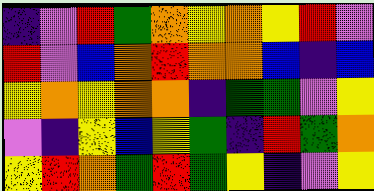[["indigo", "violet", "red", "green", "orange", "yellow", "orange", "yellow", "red", "violet"], ["red", "violet", "blue", "orange", "red", "orange", "orange", "blue", "indigo", "blue"], ["yellow", "orange", "yellow", "orange", "orange", "indigo", "green", "green", "violet", "yellow"], ["violet", "indigo", "yellow", "blue", "yellow", "green", "indigo", "red", "green", "orange"], ["yellow", "red", "orange", "green", "red", "green", "yellow", "indigo", "violet", "yellow"]]